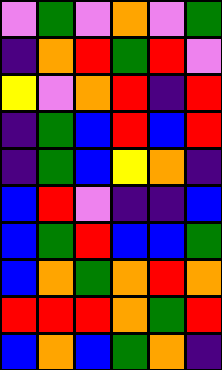[["violet", "green", "violet", "orange", "violet", "green"], ["indigo", "orange", "red", "green", "red", "violet"], ["yellow", "violet", "orange", "red", "indigo", "red"], ["indigo", "green", "blue", "red", "blue", "red"], ["indigo", "green", "blue", "yellow", "orange", "indigo"], ["blue", "red", "violet", "indigo", "indigo", "blue"], ["blue", "green", "red", "blue", "blue", "green"], ["blue", "orange", "green", "orange", "red", "orange"], ["red", "red", "red", "orange", "green", "red"], ["blue", "orange", "blue", "green", "orange", "indigo"]]